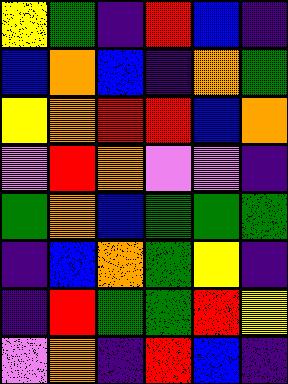[["yellow", "green", "indigo", "red", "blue", "indigo"], ["blue", "orange", "blue", "indigo", "orange", "green"], ["yellow", "orange", "red", "red", "blue", "orange"], ["violet", "red", "orange", "violet", "violet", "indigo"], ["green", "orange", "blue", "green", "green", "green"], ["indigo", "blue", "orange", "green", "yellow", "indigo"], ["indigo", "red", "green", "green", "red", "yellow"], ["violet", "orange", "indigo", "red", "blue", "indigo"]]